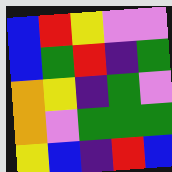[["blue", "red", "yellow", "violet", "violet"], ["blue", "green", "red", "indigo", "green"], ["orange", "yellow", "indigo", "green", "violet"], ["orange", "violet", "green", "green", "green"], ["yellow", "blue", "indigo", "red", "blue"]]